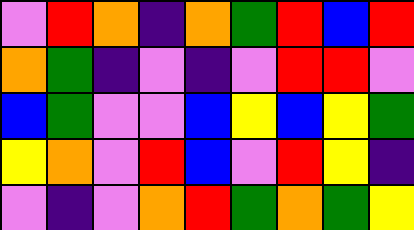[["violet", "red", "orange", "indigo", "orange", "green", "red", "blue", "red"], ["orange", "green", "indigo", "violet", "indigo", "violet", "red", "red", "violet"], ["blue", "green", "violet", "violet", "blue", "yellow", "blue", "yellow", "green"], ["yellow", "orange", "violet", "red", "blue", "violet", "red", "yellow", "indigo"], ["violet", "indigo", "violet", "orange", "red", "green", "orange", "green", "yellow"]]